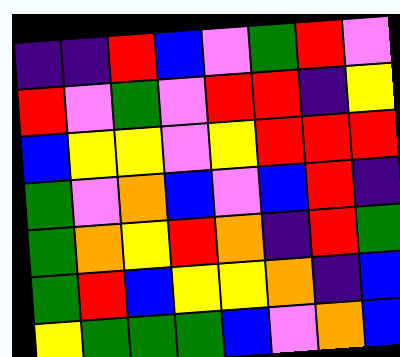[["indigo", "indigo", "red", "blue", "violet", "green", "red", "violet"], ["red", "violet", "green", "violet", "red", "red", "indigo", "yellow"], ["blue", "yellow", "yellow", "violet", "yellow", "red", "red", "red"], ["green", "violet", "orange", "blue", "violet", "blue", "red", "indigo"], ["green", "orange", "yellow", "red", "orange", "indigo", "red", "green"], ["green", "red", "blue", "yellow", "yellow", "orange", "indigo", "blue"], ["yellow", "green", "green", "green", "blue", "violet", "orange", "blue"]]